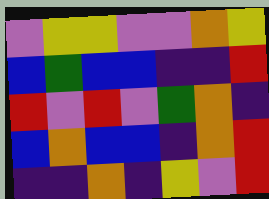[["violet", "yellow", "yellow", "violet", "violet", "orange", "yellow"], ["blue", "green", "blue", "blue", "indigo", "indigo", "red"], ["red", "violet", "red", "violet", "green", "orange", "indigo"], ["blue", "orange", "blue", "blue", "indigo", "orange", "red"], ["indigo", "indigo", "orange", "indigo", "yellow", "violet", "red"]]